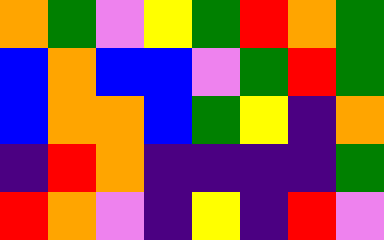[["orange", "green", "violet", "yellow", "green", "red", "orange", "green"], ["blue", "orange", "blue", "blue", "violet", "green", "red", "green"], ["blue", "orange", "orange", "blue", "green", "yellow", "indigo", "orange"], ["indigo", "red", "orange", "indigo", "indigo", "indigo", "indigo", "green"], ["red", "orange", "violet", "indigo", "yellow", "indigo", "red", "violet"]]